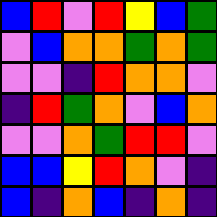[["blue", "red", "violet", "red", "yellow", "blue", "green"], ["violet", "blue", "orange", "orange", "green", "orange", "green"], ["violet", "violet", "indigo", "red", "orange", "orange", "violet"], ["indigo", "red", "green", "orange", "violet", "blue", "orange"], ["violet", "violet", "orange", "green", "red", "red", "violet"], ["blue", "blue", "yellow", "red", "orange", "violet", "indigo"], ["blue", "indigo", "orange", "blue", "indigo", "orange", "indigo"]]